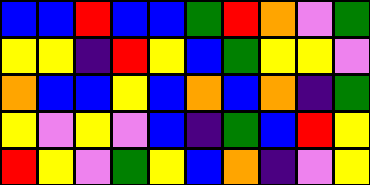[["blue", "blue", "red", "blue", "blue", "green", "red", "orange", "violet", "green"], ["yellow", "yellow", "indigo", "red", "yellow", "blue", "green", "yellow", "yellow", "violet"], ["orange", "blue", "blue", "yellow", "blue", "orange", "blue", "orange", "indigo", "green"], ["yellow", "violet", "yellow", "violet", "blue", "indigo", "green", "blue", "red", "yellow"], ["red", "yellow", "violet", "green", "yellow", "blue", "orange", "indigo", "violet", "yellow"]]